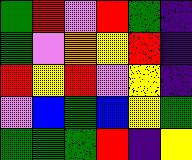[["green", "red", "violet", "red", "green", "indigo"], ["green", "violet", "orange", "yellow", "red", "indigo"], ["red", "yellow", "red", "violet", "yellow", "indigo"], ["violet", "blue", "green", "blue", "yellow", "green"], ["green", "green", "green", "red", "indigo", "yellow"]]